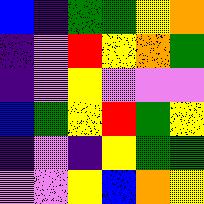[["blue", "indigo", "green", "green", "yellow", "orange"], ["indigo", "violet", "red", "yellow", "orange", "green"], ["indigo", "violet", "yellow", "violet", "violet", "violet"], ["blue", "green", "yellow", "red", "green", "yellow"], ["indigo", "violet", "indigo", "yellow", "green", "green"], ["violet", "violet", "yellow", "blue", "orange", "yellow"]]